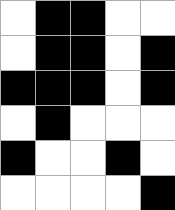[["white", "black", "black", "white", "white"], ["white", "black", "black", "white", "black"], ["black", "black", "black", "white", "black"], ["white", "black", "white", "white", "white"], ["black", "white", "white", "black", "white"], ["white", "white", "white", "white", "black"]]